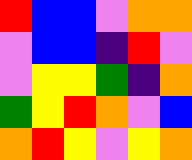[["red", "blue", "blue", "violet", "orange", "orange"], ["violet", "blue", "blue", "indigo", "red", "violet"], ["violet", "yellow", "yellow", "green", "indigo", "orange"], ["green", "yellow", "red", "orange", "violet", "blue"], ["orange", "red", "yellow", "violet", "yellow", "orange"]]